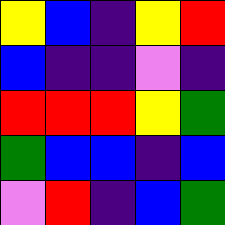[["yellow", "blue", "indigo", "yellow", "red"], ["blue", "indigo", "indigo", "violet", "indigo"], ["red", "red", "red", "yellow", "green"], ["green", "blue", "blue", "indigo", "blue"], ["violet", "red", "indigo", "blue", "green"]]